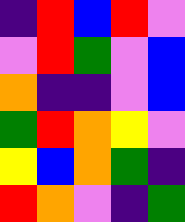[["indigo", "red", "blue", "red", "violet"], ["violet", "red", "green", "violet", "blue"], ["orange", "indigo", "indigo", "violet", "blue"], ["green", "red", "orange", "yellow", "violet"], ["yellow", "blue", "orange", "green", "indigo"], ["red", "orange", "violet", "indigo", "green"]]